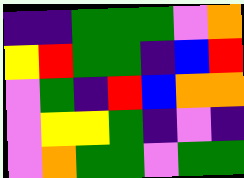[["indigo", "indigo", "green", "green", "green", "violet", "orange"], ["yellow", "red", "green", "green", "indigo", "blue", "red"], ["violet", "green", "indigo", "red", "blue", "orange", "orange"], ["violet", "yellow", "yellow", "green", "indigo", "violet", "indigo"], ["violet", "orange", "green", "green", "violet", "green", "green"]]